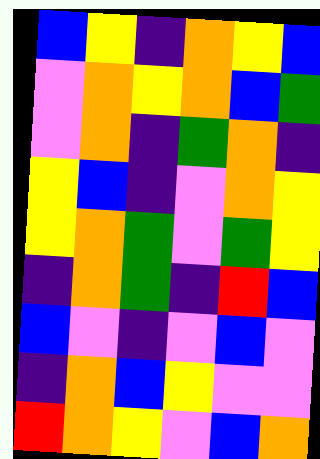[["blue", "yellow", "indigo", "orange", "yellow", "blue"], ["violet", "orange", "yellow", "orange", "blue", "green"], ["violet", "orange", "indigo", "green", "orange", "indigo"], ["yellow", "blue", "indigo", "violet", "orange", "yellow"], ["yellow", "orange", "green", "violet", "green", "yellow"], ["indigo", "orange", "green", "indigo", "red", "blue"], ["blue", "violet", "indigo", "violet", "blue", "violet"], ["indigo", "orange", "blue", "yellow", "violet", "violet"], ["red", "orange", "yellow", "violet", "blue", "orange"]]